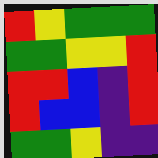[["red", "yellow", "green", "green", "green"], ["green", "green", "yellow", "yellow", "red"], ["red", "red", "blue", "indigo", "red"], ["red", "blue", "blue", "indigo", "red"], ["green", "green", "yellow", "indigo", "indigo"]]